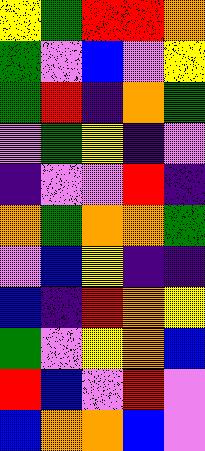[["yellow", "green", "red", "red", "orange"], ["green", "violet", "blue", "violet", "yellow"], ["green", "red", "indigo", "orange", "green"], ["violet", "green", "yellow", "indigo", "violet"], ["indigo", "violet", "violet", "red", "indigo"], ["orange", "green", "orange", "orange", "green"], ["violet", "blue", "yellow", "indigo", "indigo"], ["blue", "indigo", "red", "orange", "yellow"], ["green", "violet", "yellow", "orange", "blue"], ["red", "blue", "violet", "red", "violet"], ["blue", "orange", "orange", "blue", "violet"]]